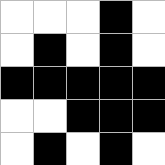[["white", "white", "white", "black", "white"], ["white", "black", "white", "black", "white"], ["black", "black", "black", "black", "black"], ["white", "white", "black", "black", "black"], ["white", "black", "white", "black", "white"]]